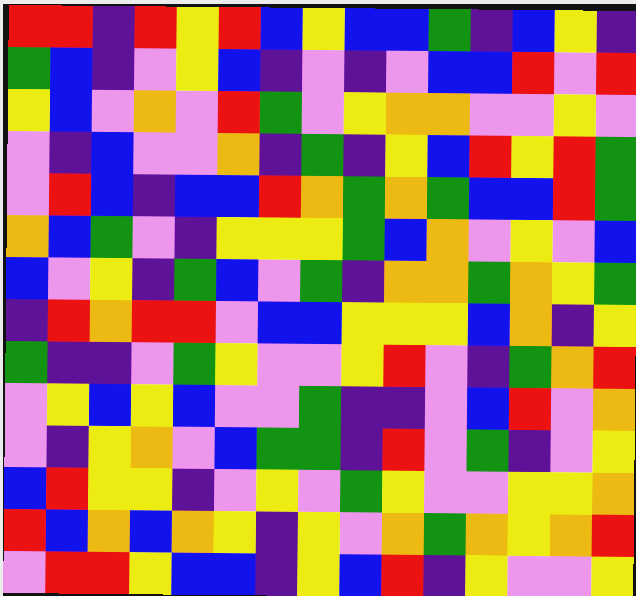[["red", "red", "indigo", "red", "yellow", "red", "blue", "yellow", "blue", "blue", "green", "indigo", "blue", "yellow", "indigo"], ["green", "blue", "indigo", "violet", "yellow", "blue", "indigo", "violet", "indigo", "violet", "blue", "blue", "red", "violet", "red"], ["yellow", "blue", "violet", "orange", "violet", "red", "green", "violet", "yellow", "orange", "orange", "violet", "violet", "yellow", "violet"], ["violet", "indigo", "blue", "violet", "violet", "orange", "indigo", "green", "indigo", "yellow", "blue", "red", "yellow", "red", "green"], ["violet", "red", "blue", "indigo", "blue", "blue", "red", "orange", "green", "orange", "green", "blue", "blue", "red", "green"], ["orange", "blue", "green", "violet", "indigo", "yellow", "yellow", "yellow", "green", "blue", "orange", "violet", "yellow", "violet", "blue"], ["blue", "violet", "yellow", "indigo", "green", "blue", "violet", "green", "indigo", "orange", "orange", "green", "orange", "yellow", "green"], ["indigo", "red", "orange", "red", "red", "violet", "blue", "blue", "yellow", "yellow", "yellow", "blue", "orange", "indigo", "yellow"], ["green", "indigo", "indigo", "violet", "green", "yellow", "violet", "violet", "yellow", "red", "violet", "indigo", "green", "orange", "red"], ["violet", "yellow", "blue", "yellow", "blue", "violet", "violet", "green", "indigo", "indigo", "violet", "blue", "red", "violet", "orange"], ["violet", "indigo", "yellow", "orange", "violet", "blue", "green", "green", "indigo", "red", "violet", "green", "indigo", "violet", "yellow"], ["blue", "red", "yellow", "yellow", "indigo", "violet", "yellow", "violet", "green", "yellow", "violet", "violet", "yellow", "yellow", "orange"], ["red", "blue", "orange", "blue", "orange", "yellow", "indigo", "yellow", "violet", "orange", "green", "orange", "yellow", "orange", "red"], ["violet", "red", "red", "yellow", "blue", "blue", "indigo", "yellow", "blue", "red", "indigo", "yellow", "violet", "violet", "yellow"]]